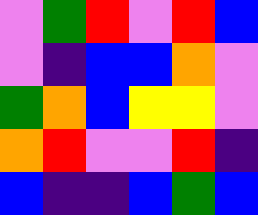[["violet", "green", "red", "violet", "red", "blue"], ["violet", "indigo", "blue", "blue", "orange", "violet"], ["green", "orange", "blue", "yellow", "yellow", "violet"], ["orange", "red", "violet", "violet", "red", "indigo"], ["blue", "indigo", "indigo", "blue", "green", "blue"]]